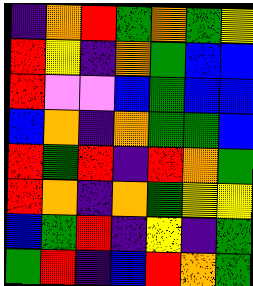[["indigo", "orange", "red", "green", "orange", "green", "yellow"], ["red", "yellow", "indigo", "orange", "green", "blue", "blue"], ["red", "violet", "violet", "blue", "green", "blue", "blue"], ["blue", "orange", "indigo", "orange", "green", "green", "blue"], ["red", "green", "red", "indigo", "red", "orange", "green"], ["red", "orange", "indigo", "orange", "green", "yellow", "yellow"], ["blue", "green", "red", "indigo", "yellow", "indigo", "green"], ["green", "red", "indigo", "blue", "red", "orange", "green"]]